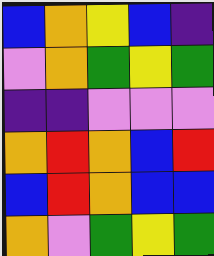[["blue", "orange", "yellow", "blue", "indigo"], ["violet", "orange", "green", "yellow", "green"], ["indigo", "indigo", "violet", "violet", "violet"], ["orange", "red", "orange", "blue", "red"], ["blue", "red", "orange", "blue", "blue"], ["orange", "violet", "green", "yellow", "green"]]